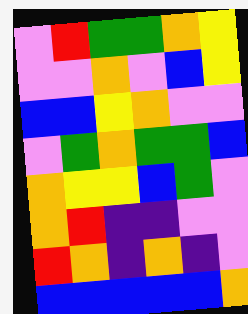[["violet", "red", "green", "green", "orange", "yellow"], ["violet", "violet", "orange", "violet", "blue", "yellow"], ["blue", "blue", "yellow", "orange", "violet", "violet"], ["violet", "green", "orange", "green", "green", "blue"], ["orange", "yellow", "yellow", "blue", "green", "violet"], ["orange", "red", "indigo", "indigo", "violet", "violet"], ["red", "orange", "indigo", "orange", "indigo", "violet"], ["blue", "blue", "blue", "blue", "blue", "orange"]]